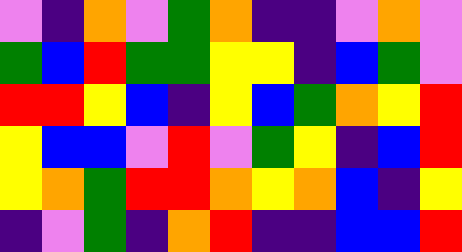[["violet", "indigo", "orange", "violet", "green", "orange", "indigo", "indigo", "violet", "orange", "violet"], ["green", "blue", "red", "green", "green", "yellow", "yellow", "indigo", "blue", "green", "violet"], ["red", "red", "yellow", "blue", "indigo", "yellow", "blue", "green", "orange", "yellow", "red"], ["yellow", "blue", "blue", "violet", "red", "violet", "green", "yellow", "indigo", "blue", "red"], ["yellow", "orange", "green", "red", "red", "orange", "yellow", "orange", "blue", "indigo", "yellow"], ["indigo", "violet", "green", "indigo", "orange", "red", "indigo", "indigo", "blue", "blue", "red"]]